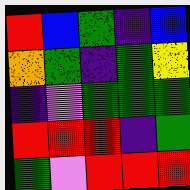[["red", "blue", "green", "indigo", "blue"], ["orange", "green", "indigo", "green", "yellow"], ["indigo", "violet", "green", "green", "green"], ["red", "red", "red", "indigo", "green"], ["green", "violet", "red", "red", "red"]]